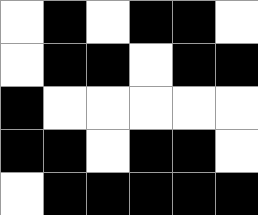[["white", "black", "white", "black", "black", "white"], ["white", "black", "black", "white", "black", "black"], ["black", "white", "white", "white", "white", "white"], ["black", "black", "white", "black", "black", "white"], ["white", "black", "black", "black", "black", "black"]]